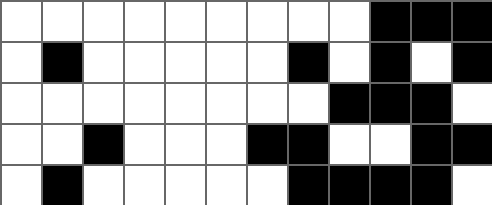[["white", "white", "white", "white", "white", "white", "white", "white", "white", "black", "black", "black"], ["white", "black", "white", "white", "white", "white", "white", "black", "white", "black", "white", "black"], ["white", "white", "white", "white", "white", "white", "white", "white", "black", "black", "black", "white"], ["white", "white", "black", "white", "white", "white", "black", "black", "white", "white", "black", "black"], ["white", "black", "white", "white", "white", "white", "white", "black", "black", "black", "black", "white"]]